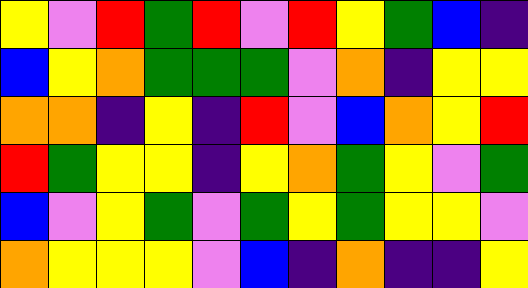[["yellow", "violet", "red", "green", "red", "violet", "red", "yellow", "green", "blue", "indigo"], ["blue", "yellow", "orange", "green", "green", "green", "violet", "orange", "indigo", "yellow", "yellow"], ["orange", "orange", "indigo", "yellow", "indigo", "red", "violet", "blue", "orange", "yellow", "red"], ["red", "green", "yellow", "yellow", "indigo", "yellow", "orange", "green", "yellow", "violet", "green"], ["blue", "violet", "yellow", "green", "violet", "green", "yellow", "green", "yellow", "yellow", "violet"], ["orange", "yellow", "yellow", "yellow", "violet", "blue", "indigo", "orange", "indigo", "indigo", "yellow"]]